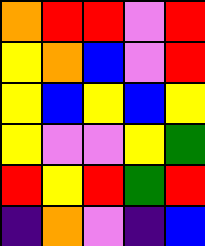[["orange", "red", "red", "violet", "red"], ["yellow", "orange", "blue", "violet", "red"], ["yellow", "blue", "yellow", "blue", "yellow"], ["yellow", "violet", "violet", "yellow", "green"], ["red", "yellow", "red", "green", "red"], ["indigo", "orange", "violet", "indigo", "blue"]]